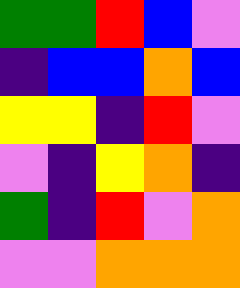[["green", "green", "red", "blue", "violet"], ["indigo", "blue", "blue", "orange", "blue"], ["yellow", "yellow", "indigo", "red", "violet"], ["violet", "indigo", "yellow", "orange", "indigo"], ["green", "indigo", "red", "violet", "orange"], ["violet", "violet", "orange", "orange", "orange"]]